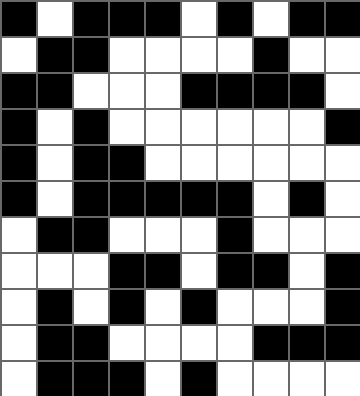[["black", "white", "black", "black", "black", "white", "black", "white", "black", "black"], ["white", "black", "black", "white", "white", "white", "white", "black", "white", "white"], ["black", "black", "white", "white", "white", "black", "black", "black", "black", "white"], ["black", "white", "black", "white", "white", "white", "white", "white", "white", "black"], ["black", "white", "black", "black", "white", "white", "white", "white", "white", "white"], ["black", "white", "black", "black", "black", "black", "black", "white", "black", "white"], ["white", "black", "black", "white", "white", "white", "black", "white", "white", "white"], ["white", "white", "white", "black", "black", "white", "black", "black", "white", "black"], ["white", "black", "white", "black", "white", "black", "white", "white", "white", "black"], ["white", "black", "black", "white", "white", "white", "white", "black", "black", "black"], ["white", "black", "black", "black", "white", "black", "white", "white", "white", "white"]]